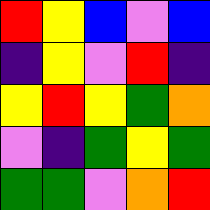[["red", "yellow", "blue", "violet", "blue"], ["indigo", "yellow", "violet", "red", "indigo"], ["yellow", "red", "yellow", "green", "orange"], ["violet", "indigo", "green", "yellow", "green"], ["green", "green", "violet", "orange", "red"]]